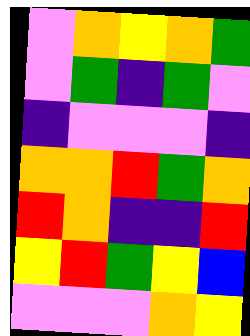[["violet", "orange", "yellow", "orange", "green"], ["violet", "green", "indigo", "green", "violet"], ["indigo", "violet", "violet", "violet", "indigo"], ["orange", "orange", "red", "green", "orange"], ["red", "orange", "indigo", "indigo", "red"], ["yellow", "red", "green", "yellow", "blue"], ["violet", "violet", "violet", "orange", "yellow"]]